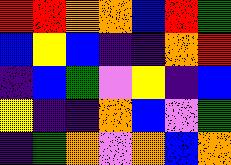[["red", "red", "orange", "orange", "blue", "red", "green"], ["blue", "yellow", "blue", "indigo", "indigo", "orange", "red"], ["indigo", "blue", "green", "violet", "yellow", "indigo", "blue"], ["yellow", "indigo", "indigo", "orange", "blue", "violet", "green"], ["indigo", "green", "orange", "violet", "orange", "blue", "orange"]]